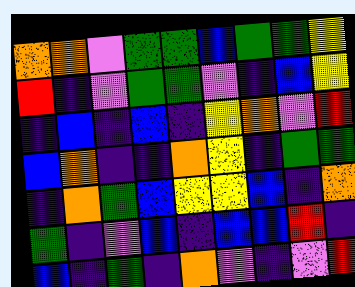[["orange", "orange", "violet", "green", "green", "blue", "green", "green", "yellow"], ["red", "indigo", "violet", "green", "green", "violet", "indigo", "blue", "yellow"], ["indigo", "blue", "indigo", "blue", "indigo", "yellow", "orange", "violet", "red"], ["blue", "orange", "indigo", "indigo", "orange", "yellow", "indigo", "green", "green"], ["indigo", "orange", "green", "blue", "yellow", "yellow", "blue", "indigo", "orange"], ["green", "indigo", "violet", "blue", "indigo", "blue", "blue", "red", "indigo"], ["blue", "indigo", "green", "indigo", "orange", "violet", "indigo", "violet", "red"]]